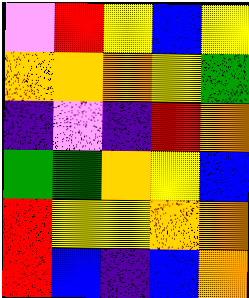[["violet", "red", "yellow", "blue", "yellow"], ["orange", "orange", "orange", "yellow", "green"], ["indigo", "violet", "indigo", "red", "orange"], ["green", "green", "orange", "yellow", "blue"], ["red", "yellow", "yellow", "orange", "orange"], ["red", "blue", "indigo", "blue", "orange"]]